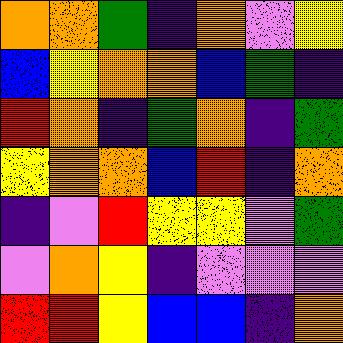[["orange", "orange", "green", "indigo", "orange", "violet", "yellow"], ["blue", "yellow", "orange", "orange", "blue", "green", "indigo"], ["red", "orange", "indigo", "green", "orange", "indigo", "green"], ["yellow", "orange", "orange", "blue", "red", "indigo", "orange"], ["indigo", "violet", "red", "yellow", "yellow", "violet", "green"], ["violet", "orange", "yellow", "indigo", "violet", "violet", "violet"], ["red", "red", "yellow", "blue", "blue", "indigo", "orange"]]